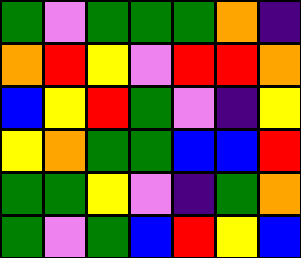[["green", "violet", "green", "green", "green", "orange", "indigo"], ["orange", "red", "yellow", "violet", "red", "red", "orange"], ["blue", "yellow", "red", "green", "violet", "indigo", "yellow"], ["yellow", "orange", "green", "green", "blue", "blue", "red"], ["green", "green", "yellow", "violet", "indigo", "green", "orange"], ["green", "violet", "green", "blue", "red", "yellow", "blue"]]